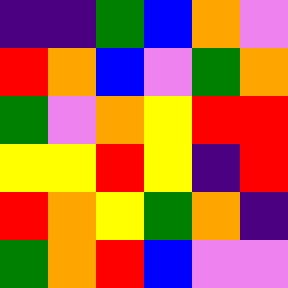[["indigo", "indigo", "green", "blue", "orange", "violet"], ["red", "orange", "blue", "violet", "green", "orange"], ["green", "violet", "orange", "yellow", "red", "red"], ["yellow", "yellow", "red", "yellow", "indigo", "red"], ["red", "orange", "yellow", "green", "orange", "indigo"], ["green", "orange", "red", "blue", "violet", "violet"]]